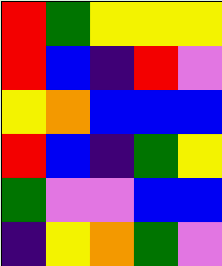[["red", "green", "yellow", "yellow", "yellow"], ["red", "blue", "indigo", "red", "violet"], ["yellow", "orange", "blue", "blue", "blue"], ["red", "blue", "indigo", "green", "yellow"], ["green", "violet", "violet", "blue", "blue"], ["indigo", "yellow", "orange", "green", "violet"]]